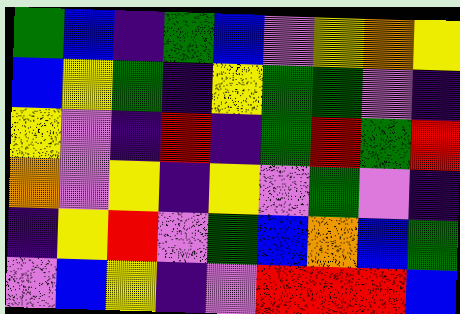[["green", "blue", "indigo", "green", "blue", "violet", "yellow", "orange", "yellow"], ["blue", "yellow", "green", "indigo", "yellow", "green", "green", "violet", "indigo"], ["yellow", "violet", "indigo", "red", "indigo", "green", "red", "green", "red"], ["orange", "violet", "yellow", "indigo", "yellow", "violet", "green", "violet", "indigo"], ["indigo", "yellow", "red", "violet", "green", "blue", "orange", "blue", "green"], ["violet", "blue", "yellow", "indigo", "violet", "red", "red", "red", "blue"]]